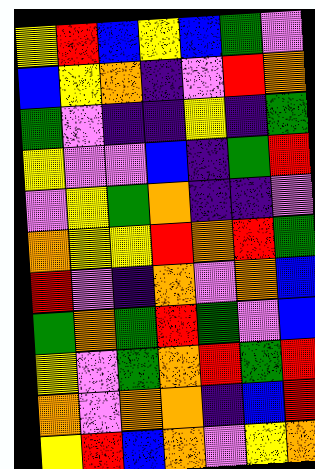[["yellow", "red", "blue", "yellow", "blue", "green", "violet"], ["blue", "yellow", "orange", "indigo", "violet", "red", "orange"], ["green", "violet", "indigo", "indigo", "yellow", "indigo", "green"], ["yellow", "violet", "violet", "blue", "indigo", "green", "red"], ["violet", "yellow", "green", "orange", "indigo", "indigo", "violet"], ["orange", "yellow", "yellow", "red", "orange", "red", "green"], ["red", "violet", "indigo", "orange", "violet", "orange", "blue"], ["green", "orange", "green", "red", "green", "violet", "blue"], ["yellow", "violet", "green", "orange", "red", "green", "red"], ["orange", "violet", "orange", "orange", "indigo", "blue", "red"], ["yellow", "red", "blue", "orange", "violet", "yellow", "orange"]]